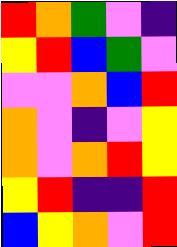[["red", "orange", "green", "violet", "indigo"], ["yellow", "red", "blue", "green", "violet"], ["violet", "violet", "orange", "blue", "red"], ["orange", "violet", "indigo", "violet", "yellow"], ["orange", "violet", "orange", "red", "yellow"], ["yellow", "red", "indigo", "indigo", "red"], ["blue", "yellow", "orange", "violet", "red"]]